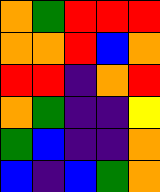[["orange", "green", "red", "red", "red"], ["orange", "orange", "red", "blue", "orange"], ["red", "red", "indigo", "orange", "red"], ["orange", "green", "indigo", "indigo", "yellow"], ["green", "blue", "indigo", "indigo", "orange"], ["blue", "indigo", "blue", "green", "orange"]]